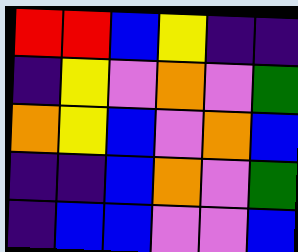[["red", "red", "blue", "yellow", "indigo", "indigo"], ["indigo", "yellow", "violet", "orange", "violet", "green"], ["orange", "yellow", "blue", "violet", "orange", "blue"], ["indigo", "indigo", "blue", "orange", "violet", "green"], ["indigo", "blue", "blue", "violet", "violet", "blue"]]